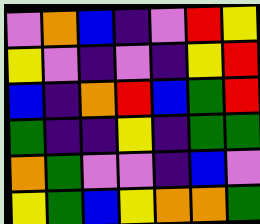[["violet", "orange", "blue", "indigo", "violet", "red", "yellow"], ["yellow", "violet", "indigo", "violet", "indigo", "yellow", "red"], ["blue", "indigo", "orange", "red", "blue", "green", "red"], ["green", "indigo", "indigo", "yellow", "indigo", "green", "green"], ["orange", "green", "violet", "violet", "indigo", "blue", "violet"], ["yellow", "green", "blue", "yellow", "orange", "orange", "green"]]